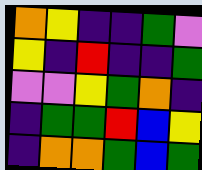[["orange", "yellow", "indigo", "indigo", "green", "violet"], ["yellow", "indigo", "red", "indigo", "indigo", "green"], ["violet", "violet", "yellow", "green", "orange", "indigo"], ["indigo", "green", "green", "red", "blue", "yellow"], ["indigo", "orange", "orange", "green", "blue", "green"]]